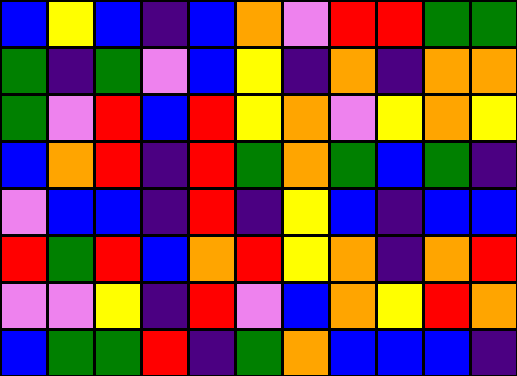[["blue", "yellow", "blue", "indigo", "blue", "orange", "violet", "red", "red", "green", "green"], ["green", "indigo", "green", "violet", "blue", "yellow", "indigo", "orange", "indigo", "orange", "orange"], ["green", "violet", "red", "blue", "red", "yellow", "orange", "violet", "yellow", "orange", "yellow"], ["blue", "orange", "red", "indigo", "red", "green", "orange", "green", "blue", "green", "indigo"], ["violet", "blue", "blue", "indigo", "red", "indigo", "yellow", "blue", "indigo", "blue", "blue"], ["red", "green", "red", "blue", "orange", "red", "yellow", "orange", "indigo", "orange", "red"], ["violet", "violet", "yellow", "indigo", "red", "violet", "blue", "orange", "yellow", "red", "orange"], ["blue", "green", "green", "red", "indigo", "green", "orange", "blue", "blue", "blue", "indigo"]]